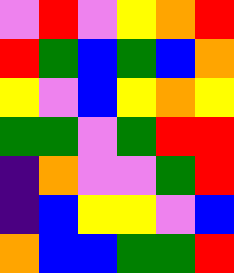[["violet", "red", "violet", "yellow", "orange", "red"], ["red", "green", "blue", "green", "blue", "orange"], ["yellow", "violet", "blue", "yellow", "orange", "yellow"], ["green", "green", "violet", "green", "red", "red"], ["indigo", "orange", "violet", "violet", "green", "red"], ["indigo", "blue", "yellow", "yellow", "violet", "blue"], ["orange", "blue", "blue", "green", "green", "red"]]